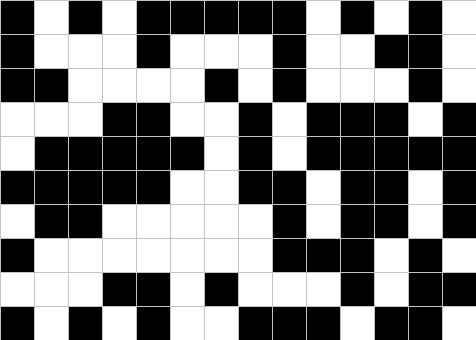[["black", "white", "black", "white", "black", "black", "black", "black", "black", "white", "black", "white", "black", "white"], ["black", "white", "white", "white", "black", "white", "white", "white", "black", "white", "white", "black", "black", "white"], ["black", "black", "white", "white", "white", "white", "black", "white", "black", "white", "white", "white", "black", "white"], ["white", "white", "white", "black", "black", "white", "white", "black", "white", "black", "black", "black", "white", "black"], ["white", "black", "black", "black", "black", "black", "white", "black", "white", "black", "black", "black", "black", "black"], ["black", "black", "black", "black", "black", "white", "white", "black", "black", "white", "black", "black", "white", "black"], ["white", "black", "black", "white", "white", "white", "white", "white", "black", "white", "black", "black", "white", "black"], ["black", "white", "white", "white", "white", "white", "white", "white", "black", "black", "black", "white", "black", "white"], ["white", "white", "white", "black", "black", "white", "black", "white", "white", "white", "black", "white", "black", "black"], ["black", "white", "black", "white", "black", "white", "white", "black", "black", "black", "white", "black", "black", "white"]]